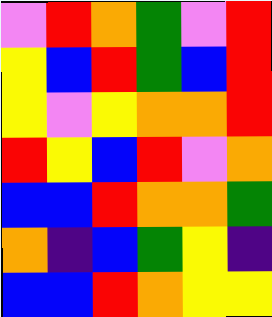[["violet", "red", "orange", "green", "violet", "red"], ["yellow", "blue", "red", "green", "blue", "red"], ["yellow", "violet", "yellow", "orange", "orange", "red"], ["red", "yellow", "blue", "red", "violet", "orange"], ["blue", "blue", "red", "orange", "orange", "green"], ["orange", "indigo", "blue", "green", "yellow", "indigo"], ["blue", "blue", "red", "orange", "yellow", "yellow"]]